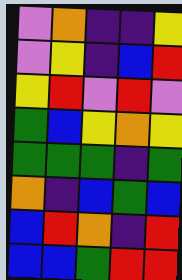[["violet", "orange", "indigo", "indigo", "yellow"], ["violet", "yellow", "indigo", "blue", "red"], ["yellow", "red", "violet", "red", "violet"], ["green", "blue", "yellow", "orange", "yellow"], ["green", "green", "green", "indigo", "green"], ["orange", "indigo", "blue", "green", "blue"], ["blue", "red", "orange", "indigo", "red"], ["blue", "blue", "green", "red", "red"]]